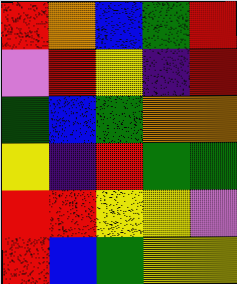[["red", "orange", "blue", "green", "red"], ["violet", "red", "yellow", "indigo", "red"], ["green", "blue", "green", "orange", "orange"], ["yellow", "indigo", "red", "green", "green"], ["red", "red", "yellow", "yellow", "violet"], ["red", "blue", "green", "yellow", "yellow"]]